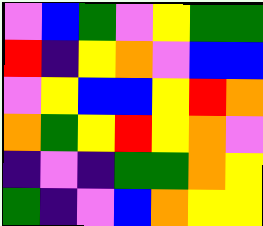[["violet", "blue", "green", "violet", "yellow", "green", "green"], ["red", "indigo", "yellow", "orange", "violet", "blue", "blue"], ["violet", "yellow", "blue", "blue", "yellow", "red", "orange"], ["orange", "green", "yellow", "red", "yellow", "orange", "violet"], ["indigo", "violet", "indigo", "green", "green", "orange", "yellow"], ["green", "indigo", "violet", "blue", "orange", "yellow", "yellow"]]